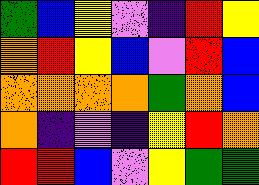[["green", "blue", "yellow", "violet", "indigo", "red", "yellow"], ["orange", "red", "yellow", "blue", "violet", "red", "blue"], ["orange", "orange", "orange", "orange", "green", "orange", "blue"], ["orange", "indigo", "violet", "indigo", "yellow", "red", "orange"], ["red", "red", "blue", "violet", "yellow", "green", "green"]]